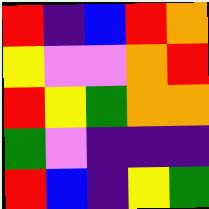[["red", "indigo", "blue", "red", "orange"], ["yellow", "violet", "violet", "orange", "red"], ["red", "yellow", "green", "orange", "orange"], ["green", "violet", "indigo", "indigo", "indigo"], ["red", "blue", "indigo", "yellow", "green"]]